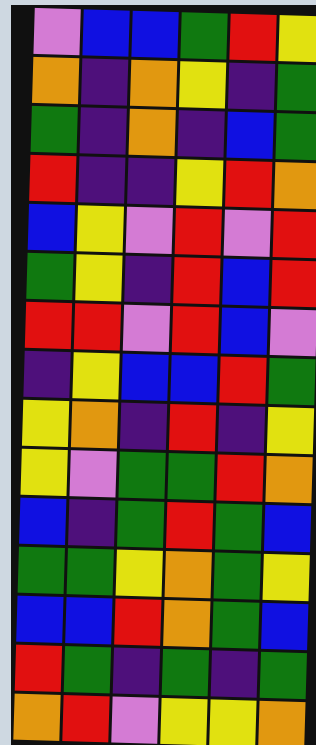[["violet", "blue", "blue", "green", "red", "yellow"], ["orange", "indigo", "orange", "yellow", "indigo", "green"], ["green", "indigo", "orange", "indigo", "blue", "green"], ["red", "indigo", "indigo", "yellow", "red", "orange"], ["blue", "yellow", "violet", "red", "violet", "red"], ["green", "yellow", "indigo", "red", "blue", "red"], ["red", "red", "violet", "red", "blue", "violet"], ["indigo", "yellow", "blue", "blue", "red", "green"], ["yellow", "orange", "indigo", "red", "indigo", "yellow"], ["yellow", "violet", "green", "green", "red", "orange"], ["blue", "indigo", "green", "red", "green", "blue"], ["green", "green", "yellow", "orange", "green", "yellow"], ["blue", "blue", "red", "orange", "green", "blue"], ["red", "green", "indigo", "green", "indigo", "green"], ["orange", "red", "violet", "yellow", "yellow", "orange"]]